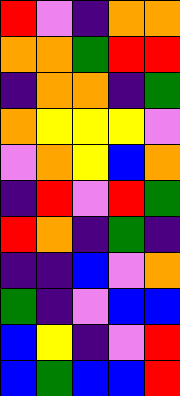[["red", "violet", "indigo", "orange", "orange"], ["orange", "orange", "green", "red", "red"], ["indigo", "orange", "orange", "indigo", "green"], ["orange", "yellow", "yellow", "yellow", "violet"], ["violet", "orange", "yellow", "blue", "orange"], ["indigo", "red", "violet", "red", "green"], ["red", "orange", "indigo", "green", "indigo"], ["indigo", "indigo", "blue", "violet", "orange"], ["green", "indigo", "violet", "blue", "blue"], ["blue", "yellow", "indigo", "violet", "red"], ["blue", "green", "blue", "blue", "red"]]